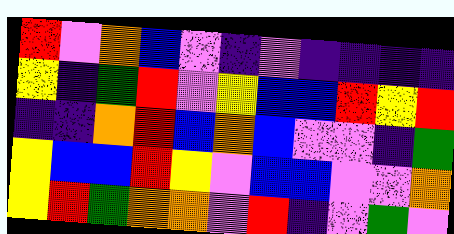[["red", "violet", "orange", "blue", "violet", "indigo", "violet", "indigo", "indigo", "indigo", "indigo"], ["yellow", "indigo", "green", "red", "violet", "yellow", "blue", "blue", "red", "yellow", "red"], ["indigo", "indigo", "orange", "red", "blue", "orange", "blue", "violet", "violet", "indigo", "green"], ["yellow", "blue", "blue", "red", "yellow", "violet", "blue", "blue", "violet", "violet", "orange"], ["yellow", "red", "green", "orange", "orange", "violet", "red", "indigo", "violet", "green", "violet"]]